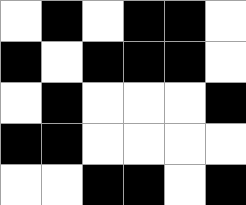[["white", "black", "white", "black", "black", "white"], ["black", "white", "black", "black", "black", "white"], ["white", "black", "white", "white", "white", "black"], ["black", "black", "white", "white", "white", "white"], ["white", "white", "black", "black", "white", "black"]]